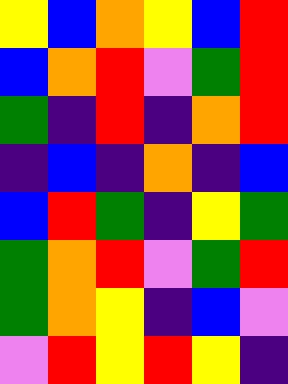[["yellow", "blue", "orange", "yellow", "blue", "red"], ["blue", "orange", "red", "violet", "green", "red"], ["green", "indigo", "red", "indigo", "orange", "red"], ["indigo", "blue", "indigo", "orange", "indigo", "blue"], ["blue", "red", "green", "indigo", "yellow", "green"], ["green", "orange", "red", "violet", "green", "red"], ["green", "orange", "yellow", "indigo", "blue", "violet"], ["violet", "red", "yellow", "red", "yellow", "indigo"]]